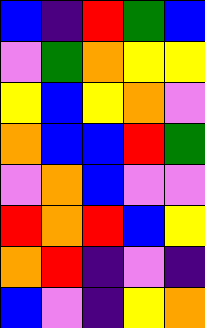[["blue", "indigo", "red", "green", "blue"], ["violet", "green", "orange", "yellow", "yellow"], ["yellow", "blue", "yellow", "orange", "violet"], ["orange", "blue", "blue", "red", "green"], ["violet", "orange", "blue", "violet", "violet"], ["red", "orange", "red", "blue", "yellow"], ["orange", "red", "indigo", "violet", "indigo"], ["blue", "violet", "indigo", "yellow", "orange"]]